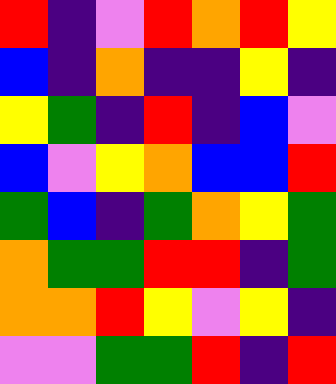[["red", "indigo", "violet", "red", "orange", "red", "yellow"], ["blue", "indigo", "orange", "indigo", "indigo", "yellow", "indigo"], ["yellow", "green", "indigo", "red", "indigo", "blue", "violet"], ["blue", "violet", "yellow", "orange", "blue", "blue", "red"], ["green", "blue", "indigo", "green", "orange", "yellow", "green"], ["orange", "green", "green", "red", "red", "indigo", "green"], ["orange", "orange", "red", "yellow", "violet", "yellow", "indigo"], ["violet", "violet", "green", "green", "red", "indigo", "red"]]